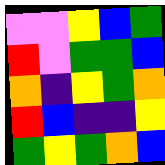[["violet", "violet", "yellow", "blue", "green"], ["red", "violet", "green", "green", "blue"], ["orange", "indigo", "yellow", "green", "orange"], ["red", "blue", "indigo", "indigo", "yellow"], ["green", "yellow", "green", "orange", "blue"]]